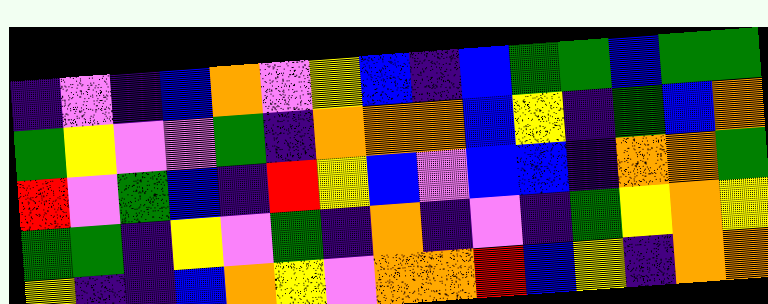[["indigo", "violet", "indigo", "blue", "orange", "violet", "yellow", "blue", "indigo", "blue", "green", "green", "blue", "green", "green"], ["green", "yellow", "violet", "violet", "green", "indigo", "orange", "orange", "orange", "blue", "yellow", "indigo", "green", "blue", "orange"], ["red", "violet", "green", "blue", "indigo", "red", "yellow", "blue", "violet", "blue", "blue", "indigo", "orange", "orange", "green"], ["green", "green", "indigo", "yellow", "violet", "green", "indigo", "orange", "indigo", "violet", "indigo", "green", "yellow", "orange", "yellow"], ["yellow", "indigo", "indigo", "blue", "orange", "yellow", "violet", "orange", "orange", "red", "blue", "yellow", "indigo", "orange", "orange"]]